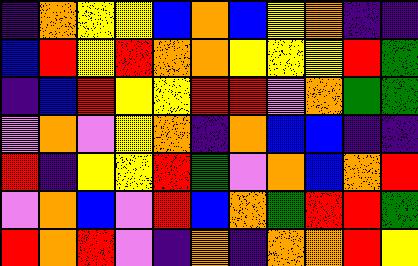[["indigo", "orange", "yellow", "yellow", "blue", "orange", "blue", "yellow", "orange", "indigo", "indigo"], ["blue", "red", "yellow", "red", "orange", "orange", "yellow", "yellow", "yellow", "red", "green"], ["indigo", "blue", "red", "yellow", "yellow", "red", "red", "violet", "orange", "green", "green"], ["violet", "orange", "violet", "yellow", "orange", "indigo", "orange", "blue", "blue", "indigo", "indigo"], ["red", "indigo", "yellow", "yellow", "red", "green", "violet", "orange", "blue", "orange", "red"], ["violet", "orange", "blue", "violet", "red", "blue", "orange", "green", "red", "red", "green"], ["red", "orange", "red", "violet", "indigo", "orange", "indigo", "orange", "orange", "red", "yellow"]]